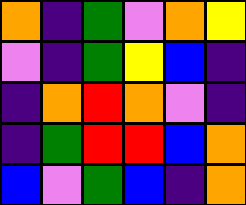[["orange", "indigo", "green", "violet", "orange", "yellow"], ["violet", "indigo", "green", "yellow", "blue", "indigo"], ["indigo", "orange", "red", "orange", "violet", "indigo"], ["indigo", "green", "red", "red", "blue", "orange"], ["blue", "violet", "green", "blue", "indigo", "orange"]]